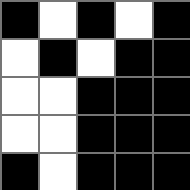[["black", "white", "black", "white", "black"], ["white", "black", "white", "black", "black"], ["white", "white", "black", "black", "black"], ["white", "white", "black", "black", "black"], ["black", "white", "black", "black", "black"]]